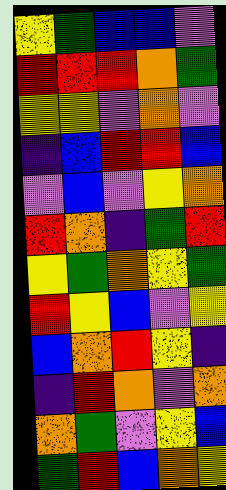[["yellow", "green", "blue", "blue", "violet"], ["red", "red", "red", "orange", "green"], ["yellow", "yellow", "violet", "orange", "violet"], ["indigo", "blue", "red", "red", "blue"], ["violet", "blue", "violet", "yellow", "orange"], ["red", "orange", "indigo", "green", "red"], ["yellow", "green", "orange", "yellow", "green"], ["red", "yellow", "blue", "violet", "yellow"], ["blue", "orange", "red", "yellow", "indigo"], ["indigo", "red", "orange", "violet", "orange"], ["orange", "green", "violet", "yellow", "blue"], ["green", "red", "blue", "orange", "yellow"]]